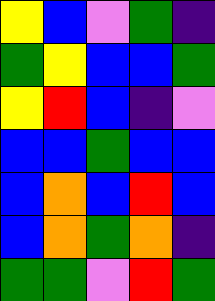[["yellow", "blue", "violet", "green", "indigo"], ["green", "yellow", "blue", "blue", "green"], ["yellow", "red", "blue", "indigo", "violet"], ["blue", "blue", "green", "blue", "blue"], ["blue", "orange", "blue", "red", "blue"], ["blue", "orange", "green", "orange", "indigo"], ["green", "green", "violet", "red", "green"]]